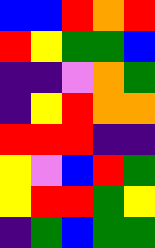[["blue", "blue", "red", "orange", "red"], ["red", "yellow", "green", "green", "blue"], ["indigo", "indigo", "violet", "orange", "green"], ["indigo", "yellow", "red", "orange", "orange"], ["red", "red", "red", "indigo", "indigo"], ["yellow", "violet", "blue", "red", "green"], ["yellow", "red", "red", "green", "yellow"], ["indigo", "green", "blue", "green", "green"]]